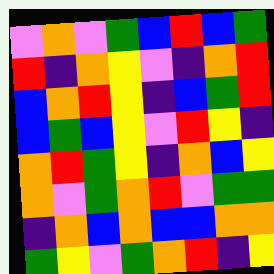[["violet", "orange", "violet", "green", "blue", "red", "blue", "green"], ["red", "indigo", "orange", "yellow", "violet", "indigo", "orange", "red"], ["blue", "orange", "red", "yellow", "indigo", "blue", "green", "red"], ["blue", "green", "blue", "yellow", "violet", "red", "yellow", "indigo"], ["orange", "red", "green", "yellow", "indigo", "orange", "blue", "yellow"], ["orange", "violet", "green", "orange", "red", "violet", "green", "green"], ["indigo", "orange", "blue", "orange", "blue", "blue", "orange", "orange"], ["green", "yellow", "violet", "green", "orange", "red", "indigo", "yellow"]]